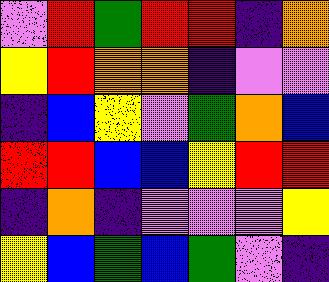[["violet", "red", "green", "red", "red", "indigo", "orange"], ["yellow", "red", "orange", "orange", "indigo", "violet", "violet"], ["indigo", "blue", "yellow", "violet", "green", "orange", "blue"], ["red", "red", "blue", "blue", "yellow", "red", "red"], ["indigo", "orange", "indigo", "violet", "violet", "violet", "yellow"], ["yellow", "blue", "green", "blue", "green", "violet", "indigo"]]